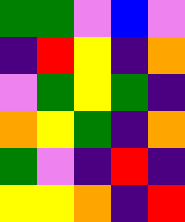[["green", "green", "violet", "blue", "violet"], ["indigo", "red", "yellow", "indigo", "orange"], ["violet", "green", "yellow", "green", "indigo"], ["orange", "yellow", "green", "indigo", "orange"], ["green", "violet", "indigo", "red", "indigo"], ["yellow", "yellow", "orange", "indigo", "red"]]